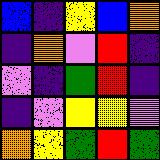[["blue", "indigo", "yellow", "blue", "orange"], ["indigo", "orange", "violet", "red", "indigo"], ["violet", "indigo", "green", "red", "indigo"], ["indigo", "violet", "yellow", "yellow", "violet"], ["orange", "yellow", "green", "red", "green"]]